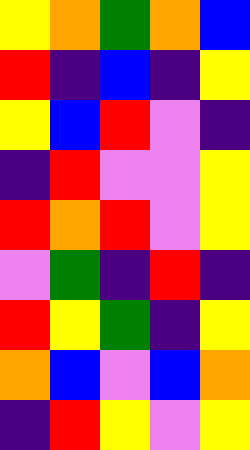[["yellow", "orange", "green", "orange", "blue"], ["red", "indigo", "blue", "indigo", "yellow"], ["yellow", "blue", "red", "violet", "indigo"], ["indigo", "red", "violet", "violet", "yellow"], ["red", "orange", "red", "violet", "yellow"], ["violet", "green", "indigo", "red", "indigo"], ["red", "yellow", "green", "indigo", "yellow"], ["orange", "blue", "violet", "blue", "orange"], ["indigo", "red", "yellow", "violet", "yellow"]]